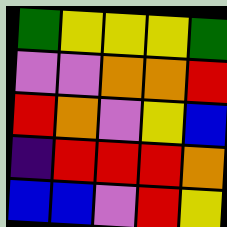[["green", "yellow", "yellow", "yellow", "green"], ["violet", "violet", "orange", "orange", "red"], ["red", "orange", "violet", "yellow", "blue"], ["indigo", "red", "red", "red", "orange"], ["blue", "blue", "violet", "red", "yellow"]]